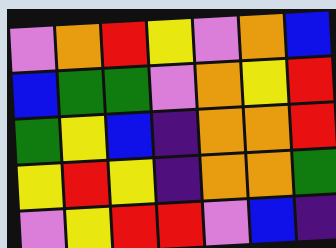[["violet", "orange", "red", "yellow", "violet", "orange", "blue"], ["blue", "green", "green", "violet", "orange", "yellow", "red"], ["green", "yellow", "blue", "indigo", "orange", "orange", "red"], ["yellow", "red", "yellow", "indigo", "orange", "orange", "green"], ["violet", "yellow", "red", "red", "violet", "blue", "indigo"]]